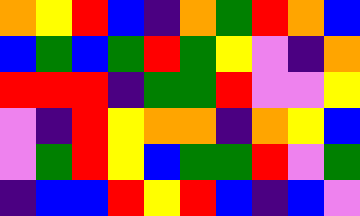[["orange", "yellow", "red", "blue", "indigo", "orange", "green", "red", "orange", "blue"], ["blue", "green", "blue", "green", "red", "green", "yellow", "violet", "indigo", "orange"], ["red", "red", "red", "indigo", "green", "green", "red", "violet", "violet", "yellow"], ["violet", "indigo", "red", "yellow", "orange", "orange", "indigo", "orange", "yellow", "blue"], ["violet", "green", "red", "yellow", "blue", "green", "green", "red", "violet", "green"], ["indigo", "blue", "blue", "red", "yellow", "red", "blue", "indigo", "blue", "violet"]]